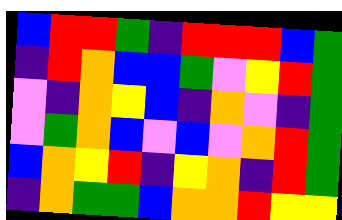[["blue", "red", "red", "green", "indigo", "red", "red", "red", "blue", "green"], ["indigo", "red", "orange", "blue", "blue", "green", "violet", "yellow", "red", "green"], ["violet", "indigo", "orange", "yellow", "blue", "indigo", "orange", "violet", "indigo", "green"], ["violet", "green", "orange", "blue", "violet", "blue", "violet", "orange", "red", "green"], ["blue", "orange", "yellow", "red", "indigo", "yellow", "orange", "indigo", "red", "green"], ["indigo", "orange", "green", "green", "blue", "orange", "orange", "red", "yellow", "yellow"]]